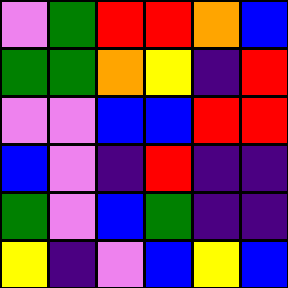[["violet", "green", "red", "red", "orange", "blue"], ["green", "green", "orange", "yellow", "indigo", "red"], ["violet", "violet", "blue", "blue", "red", "red"], ["blue", "violet", "indigo", "red", "indigo", "indigo"], ["green", "violet", "blue", "green", "indigo", "indigo"], ["yellow", "indigo", "violet", "blue", "yellow", "blue"]]